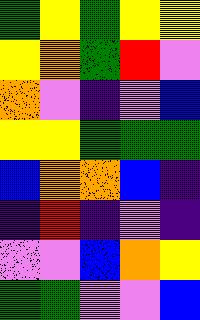[["green", "yellow", "green", "yellow", "yellow"], ["yellow", "orange", "green", "red", "violet"], ["orange", "violet", "indigo", "violet", "blue"], ["yellow", "yellow", "green", "green", "green"], ["blue", "orange", "orange", "blue", "indigo"], ["indigo", "red", "indigo", "violet", "indigo"], ["violet", "violet", "blue", "orange", "yellow"], ["green", "green", "violet", "violet", "blue"]]